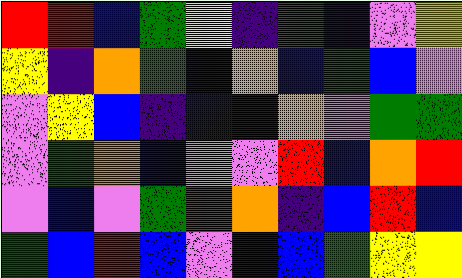[["red", "red", "blue", "green", "yellow", "indigo", "green", "indigo", "violet", "yellow"], ["yellow", "indigo", "orange", "green", "blue", "orange", "blue", "green", "blue", "violet"], ["violet", "yellow", "blue", "indigo", "blue", "indigo", "orange", "violet", "green", "green"], ["violet", "green", "orange", "blue", "violet", "violet", "red", "blue", "orange", "red"], ["violet", "blue", "violet", "green", "red", "orange", "indigo", "blue", "red", "blue"], ["green", "blue", "red", "blue", "violet", "blue", "blue", "green", "yellow", "yellow"]]